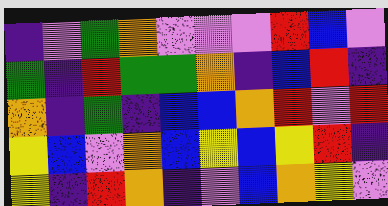[["indigo", "violet", "green", "orange", "violet", "violet", "violet", "red", "blue", "violet"], ["green", "indigo", "red", "green", "green", "orange", "indigo", "blue", "red", "indigo"], ["orange", "indigo", "green", "indigo", "blue", "blue", "orange", "red", "violet", "red"], ["yellow", "blue", "violet", "orange", "blue", "yellow", "blue", "yellow", "red", "indigo"], ["yellow", "indigo", "red", "orange", "indigo", "violet", "blue", "orange", "yellow", "violet"]]